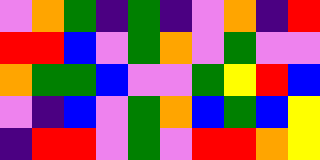[["violet", "orange", "green", "indigo", "green", "indigo", "violet", "orange", "indigo", "red"], ["red", "red", "blue", "violet", "green", "orange", "violet", "green", "violet", "violet"], ["orange", "green", "green", "blue", "violet", "violet", "green", "yellow", "red", "blue"], ["violet", "indigo", "blue", "violet", "green", "orange", "blue", "green", "blue", "yellow"], ["indigo", "red", "red", "violet", "green", "violet", "red", "red", "orange", "yellow"]]